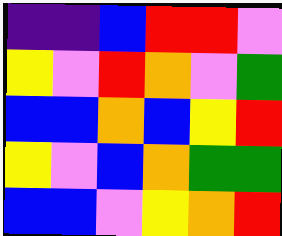[["indigo", "indigo", "blue", "red", "red", "violet"], ["yellow", "violet", "red", "orange", "violet", "green"], ["blue", "blue", "orange", "blue", "yellow", "red"], ["yellow", "violet", "blue", "orange", "green", "green"], ["blue", "blue", "violet", "yellow", "orange", "red"]]